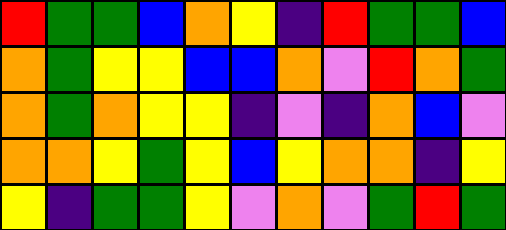[["red", "green", "green", "blue", "orange", "yellow", "indigo", "red", "green", "green", "blue"], ["orange", "green", "yellow", "yellow", "blue", "blue", "orange", "violet", "red", "orange", "green"], ["orange", "green", "orange", "yellow", "yellow", "indigo", "violet", "indigo", "orange", "blue", "violet"], ["orange", "orange", "yellow", "green", "yellow", "blue", "yellow", "orange", "orange", "indigo", "yellow"], ["yellow", "indigo", "green", "green", "yellow", "violet", "orange", "violet", "green", "red", "green"]]